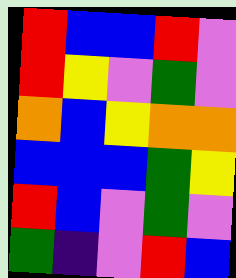[["red", "blue", "blue", "red", "violet"], ["red", "yellow", "violet", "green", "violet"], ["orange", "blue", "yellow", "orange", "orange"], ["blue", "blue", "blue", "green", "yellow"], ["red", "blue", "violet", "green", "violet"], ["green", "indigo", "violet", "red", "blue"]]